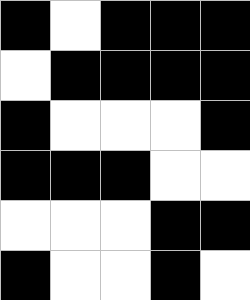[["black", "white", "black", "black", "black"], ["white", "black", "black", "black", "black"], ["black", "white", "white", "white", "black"], ["black", "black", "black", "white", "white"], ["white", "white", "white", "black", "black"], ["black", "white", "white", "black", "white"]]